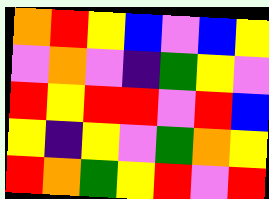[["orange", "red", "yellow", "blue", "violet", "blue", "yellow"], ["violet", "orange", "violet", "indigo", "green", "yellow", "violet"], ["red", "yellow", "red", "red", "violet", "red", "blue"], ["yellow", "indigo", "yellow", "violet", "green", "orange", "yellow"], ["red", "orange", "green", "yellow", "red", "violet", "red"]]